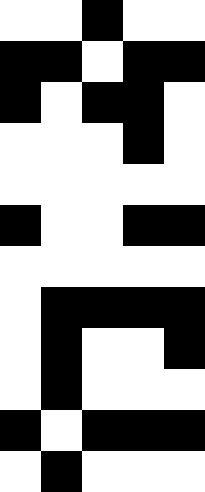[["white", "white", "black", "white", "white"], ["black", "black", "white", "black", "black"], ["black", "white", "black", "black", "white"], ["white", "white", "white", "black", "white"], ["white", "white", "white", "white", "white"], ["black", "white", "white", "black", "black"], ["white", "white", "white", "white", "white"], ["white", "black", "black", "black", "black"], ["white", "black", "white", "white", "black"], ["white", "black", "white", "white", "white"], ["black", "white", "black", "black", "black"], ["white", "black", "white", "white", "white"]]